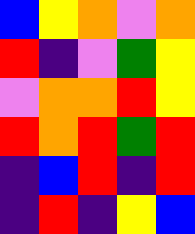[["blue", "yellow", "orange", "violet", "orange"], ["red", "indigo", "violet", "green", "yellow"], ["violet", "orange", "orange", "red", "yellow"], ["red", "orange", "red", "green", "red"], ["indigo", "blue", "red", "indigo", "red"], ["indigo", "red", "indigo", "yellow", "blue"]]